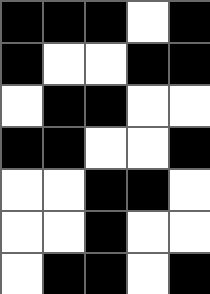[["black", "black", "black", "white", "black"], ["black", "white", "white", "black", "black"], ["white", "black", "black", "white", "white"], ["black", "black", "white", "white", "black"], ["white", "white", "black", "black", "white"], ["white", "white", "black", "white", "white"], ["white", "black", "black", "white", "black"]]